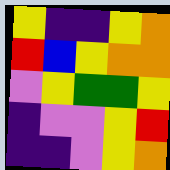[["yellow", "indigo", "indigo", "yellow", "orange"], ["red", "blue", "yellow", "orange", "orange"], ["violet", "yellow", "green", "green", "yellow"], ["indigo", "violet", "violet", "yellow", "red"], ["indigo", "indigo", "violet", "yellow", "orange"]]